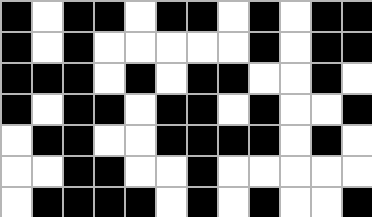[["black", "white", "black", "black", "white", "black", "black", "white", "black", "white", "black", "black"], ["black", "white", "black", "white", "white", "white", "white", "white", "black", "white", "black", "black"], ["black", "black", "black", "white", "black", "white", "black", "black", "white", "white", "black", "white"], ["black", "white", "black", "black", "white", "black", "black", "white", "black", "white", "white", "black"], ["white", "black", "black", "white", "white", "black", "black", "black", "black", "white", "black", "white"], ["white", "white", "black", "black", "white", "white", "black", "white", "white", "white", "white", "white"], ["white", "black", "black", "black", "black", "white", "black", "white", "black", "white", "white", "black"]]